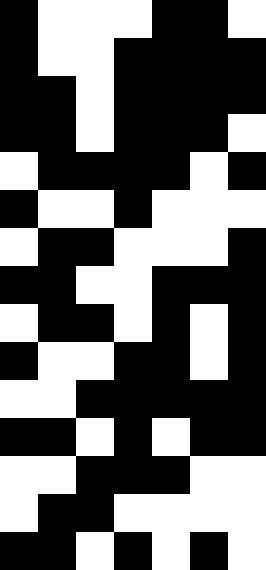[["black", "white", "white", "white", "black", "black", "white"], ["black", "white", "white", "black", "black", "black", "black"], ["black", "black", "white", "black", "black", "black", "black"], ["black", "black", "white", "black", "black", "black", "white"], ["white", "black", "black", "black", "black", "white", "black"], ["black", "white", "white", "black", "white", "white", "white"], ["white", "black", "black", "white", "white", "white", "black"], ["black", "black", "white", "white", "black", "black", "black"], ["white", "black", "black", "white", "black", "white", "black"], ["black", "white", "white", "black", "black", "white", "black"], ["white", "white", "black", "black", "black", "black", "black"], ["black", "black", "white", "black", "white", "black", "black"], ["white", "white", "black", "black", "black", "white", "white"], ["white", "black", "black", "white", "white", "white", "white"], ["black", "black", "white", "black", "white", "black", "white"]]